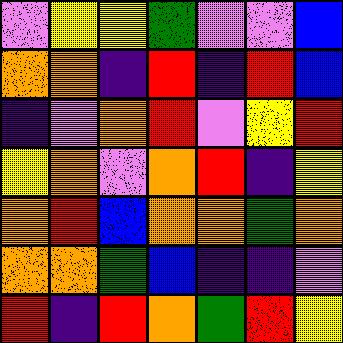[["violet", "yellow", "yellow", "green", "violet", "violet", "blue"], ["orange", "orange", "indigo", "red", "indigo", "red", "blue"], ["indigo", "violet", "orange", "red", "violet", "yellow", "red"], ["yellow", "orange", "violet", "orange", "red", "indigo", "yellow"], ["orange", "red", "blue", "orange", "orange", "green", "orange"], ["orange", "orange", "green", "blue", "indigo", "indigo", "violet"], ["red", "indigo", "red", "orange", "green", "red", "yellow"]]